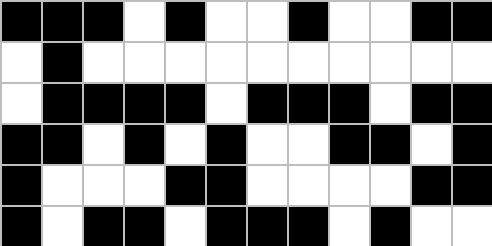[["black", "black", "black", "white", "black", "white", "white", "black", "white", "white", "black", "black"], ["white", "black", "white", "white", "white", "white", "white", "white", "white", "white", "white", "white"], ["white", "black", "black", "black", "black", "white", "black", "black", "black", "white", "black", "black"], ["black", "black", "white", "black", "white", "black", "white", "white", "black", "black", "white", "black"], ["black", "white", "white", "white", "black", "black", "white", "white", "white", "white", "black", "black"], ["black", "white", "black", "black", "white", "black", "black", "black", "white", "black", "white", "white"]]